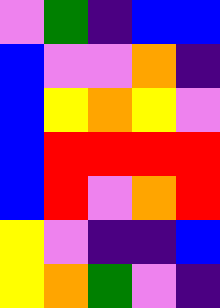[["violet", "green", "indigo", "blue", "blue"], ["blue", "violet", "violet", "orange", "indigo"], ["blue", "yellow", "orange", "yellow", "violet"], ["blue", "red", "red", "red", "red"], ["blue", "red", "violet", "orange", "red"], ["yellow", "violet", "indigo", "indigo", "blue"], ["yellow", "orange", "green", "violet", "indigo"]]